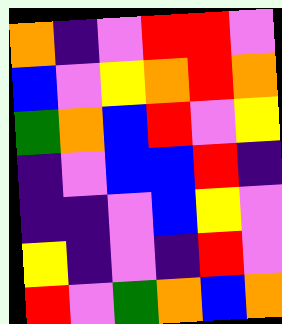[["orange", "indigo", "violet", "red", "red", "violet"], ["blue", "violet", "yellow", "orange", "red", "orange"], ["green", "orange", "blue", "red", "violet", "yellow"], ["indigo", "violet", "blue", "blue", "red", "indigo"], ["indigo", "indigo", "violet", "blue", "yellow", "violet"], ["yellow", "indigo", "violet", "indigo", "red", "violet"], ["red", "violet", "green", "orange", "blue", "orange"]]